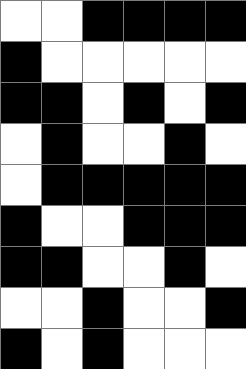[["white", "white", "black", "black", "black", "black"], ["black", "white", "white", "white", "white", "white"], ["black", "black", "white", "black", "white", "black"], ["white", "black", "white", "white", "black", "white"], ["white", "black", "black", "black", "black", "black"], ["black", "white", "white", "black", "black", "black"], ["black", "black", "white", "white", "black", "white"], ["white", "white", "black", "white", "white", "black"], ["black", "white", "black", "white", "white", "white"]]